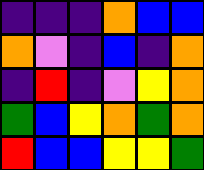[["indigo", "indigo", "indigo", "orange", "blue", "blue"], ["orange", "violet", "indigo", "blue", "indigo", "orange"], ["indigo", "red", "indigo", "violet", "yellow", "orange"], ["green", "blue", "yellow", "orange", "green", "orange"], ["red", "blue", "blue", "yellow", "yellow", "green"]]